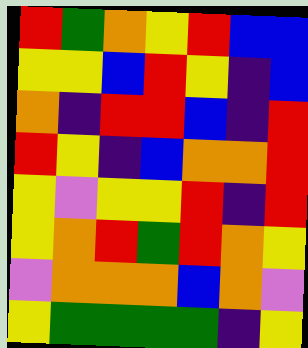[["red", "green", "orange", "yellow", "red", "blue", "blue"], ["yellow", "yellow", "blue", "red", "yellow", "indigo", "blue"], ["orange", "indigo", "red", "red", "blue", "indigo", "red"], ["red", "yellow", "indigo", "blue", "orange", "orange", "red"], ["yellow", "violet", "yellow", "yellow", "red", "indigo", "red"], ["yellow", "orange", "red", "green", "red", "orange", "yellow"], ["violet", "orange", "orange", "orange", "blue", "orange", "violet"], ["yellow", "green", "green", "green", "green", "indigo", "yellow"]]